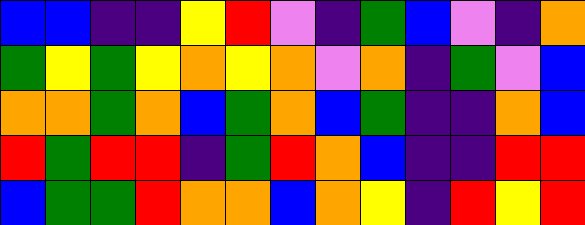[["blue", "blue", "indigo", "indigo", "yellow", "red", "violet", "indigo", "green", "blue", "violet", "indigo", "orange"], ["green", "yellow", "green", "yellow", "orange", "yellow", "orange", "violet", "orange", "indigo", "green", "violet", "blue"], ["orange", "orange", "green", "orange", "blue", "green", "orange", "blue", "green", "indigo", "indigo", "orange", "blue"], ["red", "green", "red", "red", "indigo", "green", "red", "orange", "blue", "indigo", "indigo", "red", "red"], ["blue", "green", "green", "red", "orange", "orange", "blue", "orange", "yellow", "indigo", "red", "yellow", "red"]]